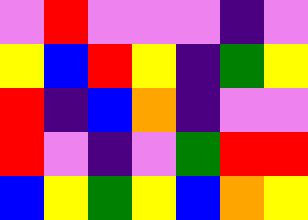[["violet", "red", "violet", "violet", "violet", "indigo", "violet"], ["yellow", "blue", "red", "yellow", "indigo", "green", "yellow"], ["red", "indigo", "blue", "orange", "indigo", "violet", "violet"], ["red", "violet", "indigo", "violet", "green", "red", "red"], ["blue", "yellow", "green", "yellow", "blue", "orange", "yellow"]]